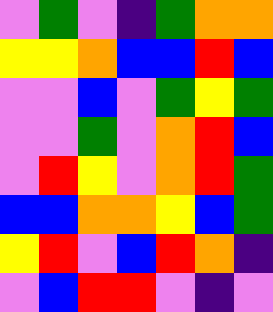[["violet", "green", "violet", "indigo", "green", "orange", "orange"], ["yellow", "yellow", "orange", "blue", "blue", "red", "blue"], ["violet", "violet", "blue", "violet", "green", "yellow", "green"], ["violet", "violet", "green", "violet", "orange", "red", "blue"], ["violet", "red", "yellow", "violet", "orange", "red", "green"], ["blue", "blue", "orange", "orange", "yellow", "blue", "green"], ["yellow", "red", "violet", "blue", "red", "orange", "indigo"], ["violet", "blue", "red", "red", "violet", "indigo", "violet"]]